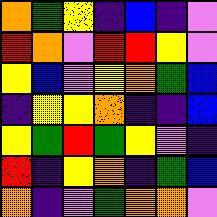[["orange", "green", "yellow", "indigo", "blue", "indigo", "violet"], ["red", "orange", "violet", "red", "red", "yellow", "violet"], ["yellow", "blue", "violet", "yellow", "orange", "green", "blue"], ["indigo", "yellow", "yellow", "orange", "indigo", "indigo", "blue"], ["yellow", "green", "red", "green", "yellow", "violet", "indigo"], ["red", "indigo", "yellow", "orange", "indigo", "green", "blue"], ["orange", "indigo", "violet", "green", "orange", "orange", "violet"]]